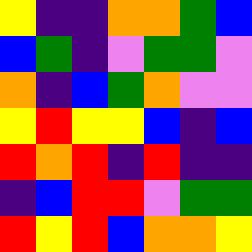[["yellow", "indigo", "indigo", "orange", "orange", "green", "blue"], ["blue", "green", "indigo", "violet", "green", "green", "violet"], ["orange", "indigo", "blue", "green", "orange", "violet", "violet"], ["yellow", "red", "yellow", "yellow", "blue", "indigo", "blue"], ["red", "orange", "red", "indigo", "red", "indigo", "indigo"], ["indigo", "blue", "red", "red", "violet", "green", "green"], ["red", "yellow", "red", "blue", "orange", "orange", "yellow"]]